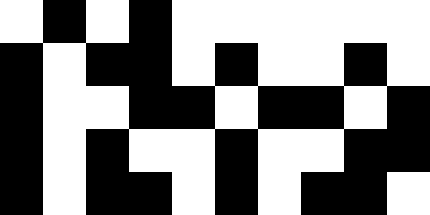[["white", "black", "white", "black", "white", "white", "white", "white", "white", "white"], ["black", "white", "black", "black", "white", "black", "white", "white", "black", "white"], ["black", "white", "white", "black", "black", "white", "black", "black", "white", "black"], ["black", "white", "black", "white", "white", "black", "white", "white", "black", "black"], ["black", "white", "black", "black", "white", "black", "white", "black", "black", "white"]]